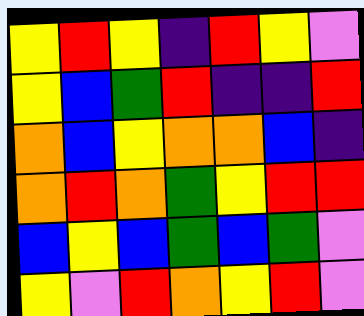[["yellow", "red", "yellow", "indigo", "red", "yellow", "violet"], ["yellow", "blue", "green", "red", "indigo", "indigo", "red"], ["orange", "blue", "yellow", "orange", "orange", "blue", "indigo"], ["orange", "red", "orange", "green", "yellow", "red", "red"], ["blue", "yellow", "blue", "green", "blue", "green", "violet"], ["yellow", "violet", "red", "orange", "yellow", "red", "violet"]]